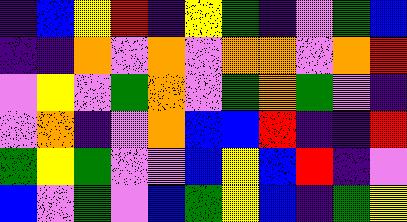[["indigo", "blue", "yellow", "red", "indigo", "yellow", "green", "indigo", "violet", "green", "blue"], ["indigo", "indigo", "orange", "violet", "orange", "violet", "orange", "orange", "violet", "orange", "red"], ["violet", "yellow", "violet", "green", "orange", "violet", "green", "orange", "green", "violet", "indigo"], ["violet", "orange", "indigo", "violet", "orange", "blue", "blue", "red", "indigo", "indigo", "red"], ["green", "yellow", "green", "violet", "violet", "blue", "yellow", "blue", "red", "indigo", "violet"], ["blue", "violet", "green", "violet", "blue", "green", "yellow", "blue", "indigo", "green", "yellow"]]